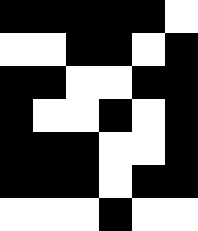[["black", "black", "black", "black", "black", "white"], ["white", "white", "black", "black", "white", "black"], ["black", "black", "white", "white", "black", "black"], ["black", "white", "white", "black", "white", "black"], ["black", "black", "black", "white", "white", "black"], ["black", "black", "black", "white", "black", "black"], ["white", "white", "white", "black", "white", "white"]]